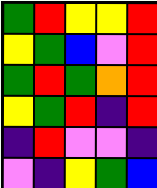[["green", "red", "yellow", "yellow", "red"], ["yellow", "green", "blue", "violet", "red"], ["green", "red", "green", "orange", "red"], ["yellow", "green", "red", "indigo", "red"], ["indigo", "red", "violet", "violet", "indigo"], ["violet", "indigo", "yellow", "green", "blue"]]